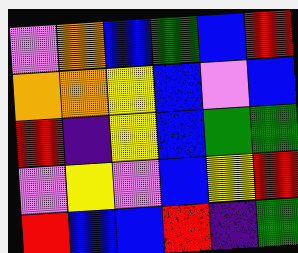[["violet", "orange", "blue", "green", "blue", "red"], ["orange", "orange", "yellow", "blue", "violet", "blue"], ["red", "indigo", "yellow", "blue", "green", "green"], ["violet", "yellow", "violet", "blue", "yellow", "red"], ["red", "blue", "blue", "red", "indigo", "green"]]